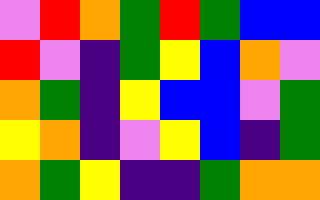[["violet", "red", "orange", "green", "red", "green", "blue", "blue"], ["red", "violet", "indigo", "green", "yellow", "blue", "orange", "violet"], ["orange", "green", "indigo", "yellow", "blue", "blue", "violet", "green"], ["yellow", "orange", "indigo", "violet", "yellow", "blue", "indigo", "green"], ["orange", "green", "yellow", "indigo", "indigo", "green", "orange", "orange"]]